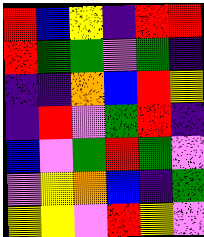[["red", "blue", "yellow", "indigo", "red", "red"], ["red", "green", "green", "violet", "green", "indigo"], ["indigo", "indigo", "orange", "blue", "red", "yellow"], ["indigo", "red", "violet", "green", "red", "indigo"], ["blue", "violet", "green", "red", "green", "violet"], ["violet", "yellow", "orange", "blue", "indigo", "green"], ["yellow", "yellow", "violet", "red", "yellow", "violet"]]